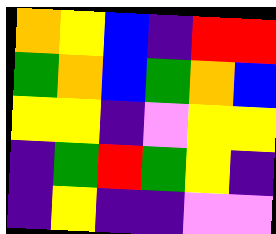[["orange", "yellow", "blue", "indigo", "red", "red"], ["green", "orange", "blue", "green", "orange", "blue"], ["yellow", "yellow", "indigo", "violet", "yellow", "yellow"], ["indigo", "green", "red", "green", "yellow", "indigo"], ["indigo", "yellow", "indigo", "indigo", "violet", "violet"]]